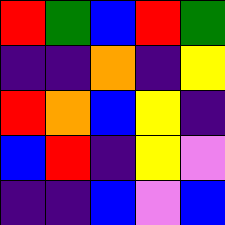[["red", "green", "blue", "red", "green"], ["indigo", "indigo", "orange", "indigo", "yellow"], ["red", "orange", "blue", "yellow", "indigo"], ["blue", "red", "indigo", "yellow", "violet"], ["indigo", "indigo", "blue", "violet", "blue"]]